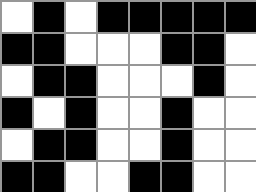[["white", "black", "white", "black", "black", "black", "black", "black"], ["black", "black", "white", "white", "white", "black", "black", "white"], ["white", "black", "black", "white", "white", "white", "black", "white"], ["black", "white", "black", "white", "white", "black", "white", "white"], ["white", "black", "black", "white", "white", "black", "white", "white"], ["black", "black", "white", "white", "black", "black", "white", "white"]]